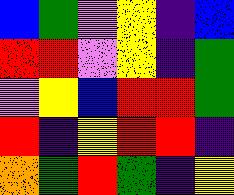[["blue", "green", "violet", "yellow", "indigo", "blue"], ["red", "red", "violet", "yellow", "indigo", "green"], ["violet", "yellow", "blue", "red", "red", "green"], ["red", "indigo", "yellow", "red", "red", "indigo"], ["orange", "green", "red", "green", "indigo", "yellow"]]